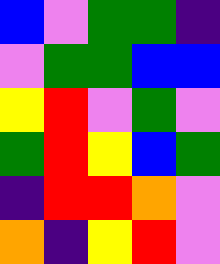[["blue", "violet", "green", "green", "indigo"], ["violet", "green", "green", "blue", "blue"], ["yellow", "red", "violet", "green", "violet"], ["green", "red", "yellow", "blue", "green"], ["indigo", "red", "red", "orange", "violet"], ["orange", "indigo", "yellow", "red", "violet"]]